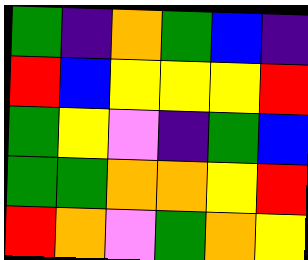[["green", "indigo", "orange", "green", "blue", "indigo"], ["red", "blue", "yellow", "yellow", "yellow", "red"], ["green", "yellow", "violet", "indigo", "green", "blue"], ["green", "green", "orange", "orange", "yellow", "red"], ["red", "orange", "violet", "green", "orange", "yellow"]]